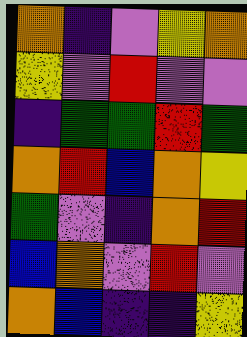[["orange", "indigo", "violet", "yellow", "orange"], ["yellow", "violet", "red", "violet", "violet"], ["indigo", "green", "green", "red", "green"], ["orange", "red", "blue", "orange", "yellow"], ["green", "violet", "indigo", "orange", "red"], ["blue", "orange", "violet", "red", "violet"], ["orange", "blue", "indigo", "indigo", "yellow"]]